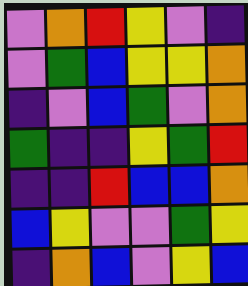[["violet", "orange", "red", "yellow", "violet", "indigo"], ["violet", "green", "blue", "yellow", "yellow", "orange"], ["indigo", "violet", "blue", "green", "violet", "orange"], ["green", "indigo", "indigo", "yellow", "green", "red"], ["indigo", "indigo", "red", "blue", "blue", "orange"], ["blue", "yellow", "violet", "violet", "green", "yellow"], ["indigo", "orange", "blue", "violet", "yellow", "blue"]]